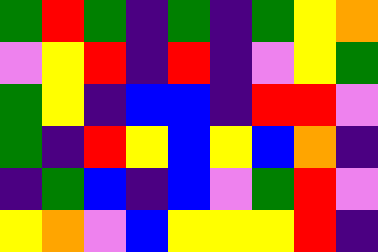[["green", "red", "green", "indigo", "green", "indigo", "green", "yellow", "orange"], ["violet", "yellow", "red", "indigo", "red", "indigo", "violet", "yellow", "green"], ["green", "yellow", "indigo", "blue", "blue", "indigo", "red", "red", "violet"], ["green", "indigo", "red", "yellow", "blue", "yellow", "blue", "orange", "indigo"], ["indigo", "green", "blue", "indigo", "blue", "violet", "green", "red", "violet"], ["yellow", "orange", "violet", "blue", "yellow", "yellow", "yellow", "red", "indigo"]]